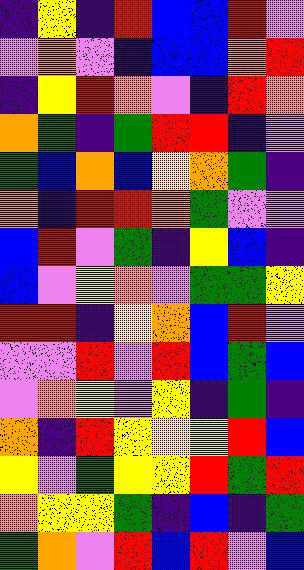[["indigo", "yellow", "indigo", "red", "blue", "blue", "red", "violet"], ["violet", "orange", "violet", "indigo", "blue", "blue", "orange", "red"], ["indigo", "yellow", "red", "orange", "violet", "indigo", "red", "orange"], ["orange", "green", "indigo", "green", "red", "red", "indigo", "violet"], ["green", "blue", "orange", "blue", "yellow", "orange", "green", "indigo"], ["orange", "indigo", "red", "red", "orange", "green", "violet", "violet"], ["blue", "red", "violet", "green", "indigo", "yellow", "blue", "indigo"], ["blue", "violet", "yellow", "orange", "violet", "green", "green", "yellow"], ["red", "red", "indigo", "yellow", "orange", "blue", "red", "violet"], ["violet", "violet", "red", "violet", "red", "blue", "green", "blue"], ["violet", "orange", "yellow", "violet", "yellow", "indigo", "green", "indigo"], ["orange", "indigo", "red", "yellow", "yellow", "yellow", "red", "blue"], ["yellow", "violet", "green", "yellow", "yellow", "red", "green", "red"], ["orange", "yellow", "yellow", "green", "indigo", "blue", "indigo", "green"], ["green", "orange", "violet", "red", "blue", "red", "violet", "blue"]]